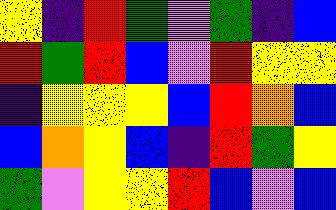[["yellow", "indigo", "red", "green", "violet", "green", "indigo", "blue"], ["red", "green", "red", "blue", "violet", "red", "yellow", "yellow"], ["indigo", "yellow", "yellow", "yellow", "blue", "red", "orange", "blue"], ["blue", "orange", "yellow", "blue", "indigo", "red", "green", "yellow"], ["green", "violet", "yellow", "yellow", "red", "blue", "violet", "blue"]]